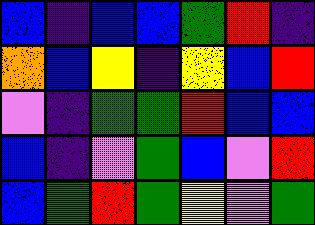[["blue", "indigo", "blue", "blue", "green", "red", "indigo"], ["orange", "blue", "yellow", "indigo", "yellow", "blue", "red"], ["violet", "indigo", "green", "green", "red", "blue", "blue"], ["blue", "indigo", "violet", "green", "blue", "violet", "red"], ["blue", "green", "red", "green", "yellow", "violet", "green"]]